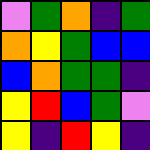[["violet", "green", "orange", "indigo", "green"], ["orange", "yellow", "green", "blue", "blue"], ["blue", "orange", "green", "green", "indigo"], ["yellow", "red", "blue", "green", "violet"], ["yellow", "indigo", "red", "yellow", "indigo"]]